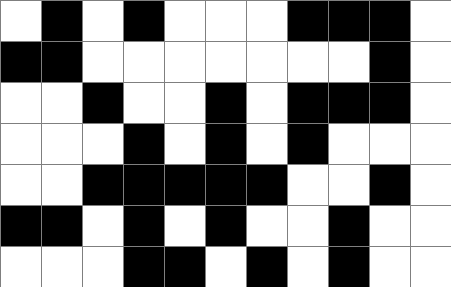[["white", "black", "white", "black", "white", "white", "white", "black", "black", "black", "white"], ["black", "black", "white", "white", "white", "white", "white", "white", "white", "black", "white"], ["white", "white", "black", "white", "white", "black", "white", "black", "black", "black", "white"], ["white", "white", "white", "black", "white", "black", "white", "black", "white", "white", "white"], ["white", "white", "black", "black", "black", "black", "black", "white", "white", "black", "white"], ["black", "black", "white", "black", "white", "black", "white", "white", "black", "white", "white"], ["white", "white", "white", "black", "black", "white", "black", "white", "black", "white", "white"]]